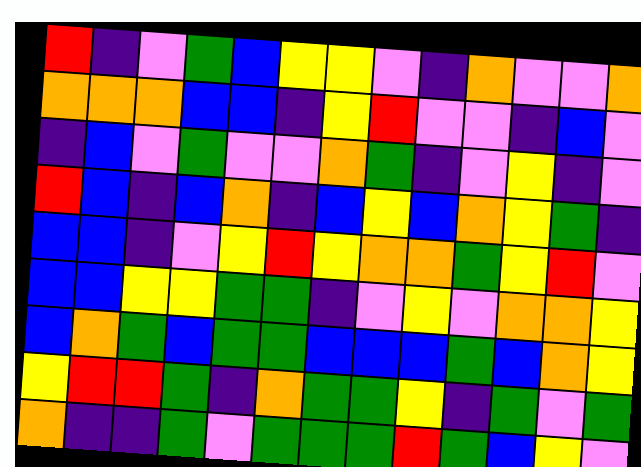[["red", "indigo", "violet", "green", "blue", "yellow", "yellow", "violet", "indigo", "orange", "violet", "violet", "orange"], ["orange", "orange", "orange", "blue", "blue", "indigo", "yellow", "red", "violet", "violet", "indigo", "blue", "violet"], ["indigo", "blue", "violet", "green", "violet", "violet", "orange", "green", "indigo", "violet", "yellow", "indigo", "violet"], ["red", "blue", "indigo", "blue", "orange", "indigo", "blue", "yellow", "blue", "orange", "yellow", "green", "indigo"], ["blue", "blue", "indigo", "violet", "yellow", "red", "yellow", "orange", "orange", "green", "yellow", "red", "violet"], ["blue", "blue", "yellow", "yellow", "green", "green", "indigo", "violet", "yellow", "violet", "orange", "orange", "yellow"], ["blue", "orange", "green", "blue", "green", "green", "blue", "blue", "blue", "green", "blue", "orange", "yellow"], ["yellow", "red", "red", "green", "indigo", "orange", "green", "green", "yellow", "indigo", "green", "violet", "green"], ["orange", "indigo", "indigo", "green", "violet", "green", "green", "green", "red", "green", "blue", "yellow", "violet"]]